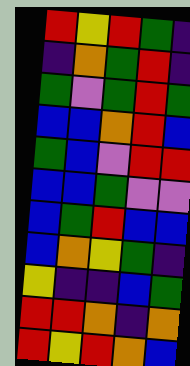[["red", "yellow", "red", "green", "indigo"], ["indigo", "orange", "green", "red", "indigo"], ["green", "violet", "green", "red", "green"], ["blue", "blue", "orange", "red", "blue"], ["green", "blue", "violet", "red", "red"], ["blue", "blue", "green", "violet", "violet"], ["blue", "green", "red", "blue", "blue"], ["blue", "orange", "yellow", "green", "indigo"], ["yellow", "indigo", "indigo", "blue", "green"], ["red", "red", "orange", "indigo", "orange"], ["red", "yellow", "red", "orange", "blue"]]